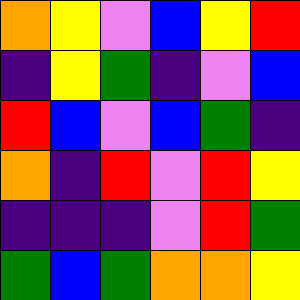[["orange", "yellow", "violet", "blue", "yellow", "red"], ["indigo", "yellow", "green", "indigo", "violet", "blue"], ["red", "blue", "violet", "blue", "green", "indigo"], ["orange", "indigo", "red", "violet", "red", "yellow"], ["indigo", "indigo", "indigo", "violet", "red", "green"], ["green", "blue", "green", "orange", "orange", "yellow"]]